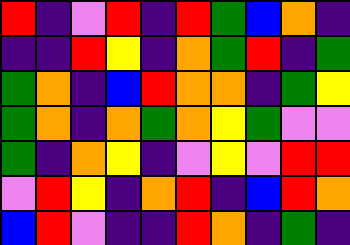[["red", "indigo", "violet", "red", "indigo", "red", "green", "blue", "orange", "indigo"], ["indigo", "indigo", "red", "yellow", "indigo", "orange", "green", "red", "indigo", "green"], ["green", "orange", "indigo", "blue", "red", "orange", "orange", "indigo", "green", "yellow"], ["green", "orange", "indigo", "orange", "green", "orange", "yellow", "green", "violet", "violet"], ["green", "indigo", "orange", "yellow", "indigo", "violet", "yellow", "violet", "red", "red"], ["violet", "red", "yellow", "indigo", "orange", "red", "indigo", "blue", "red", "orange"], ["blue", "red", "violet", "indigo", "indigo", "red", "orange", "indigo", "green", "indigo"]]